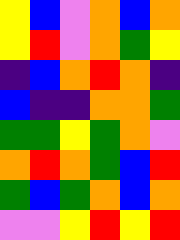[["yellow", "blue", "violet", "orange", "blue", "orange"], ["yellow", "red", "violet", "orange", "green", "yellow"], ["indigo", "blue", "orange", "red", "orange", "indigo"], ["blue", "indigo", "indigo", "orange", "orange", "green"], ["green", "green", "yellow", "green", "orange", "violet"], ["orange", "red", "orange", "green", "blue", "red"], ["green", "blue", "green", "orange", "blue", "orange"], ["violet", "violet", "yellow", "red", "yellow", "red"]]